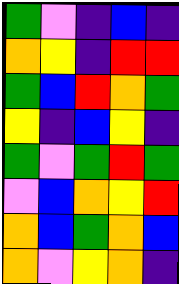[["green", "violet", "indigo", "blue", "indigo"], ["orange", "yellow", "indigo", "red", "red"], ["green", "blue", "red", "orange", "green"], ["yellow", "indigo", "blue", "yellow", "indigo"], ["green", "violet", "green", "red", "green"], ["violet", "blue", "orange", "yellow", "red"], ["orange", "blue", "green", "orange", "blue"], ["orange", "violet", "yellow", "orange", "indigo"]]